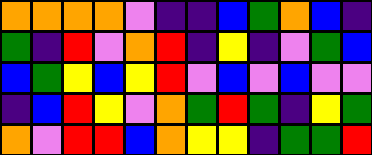[["orange", "orange", "orange", "orange", "violet", "indigo", "indigo", "blue", "green", "orange", "blue", "indigo"], ["green", "indigo", "red", "violet", "orange", "red", "indigo", "yellow", "indigo", "violet", "green", "blue"], ["blue", "green", "yellow", "blue", "yellow", "red", "violet", "blue", "violet", "blue", "violet", "violet"], ["indigo", "blue", "red", "yellow", "violet", "orange", "green", "red", "green", "indigo", "yellow", "green"], ["orange", "violet", "red", "red", "blue", "orange", "yellow", "yellow", "indigo", "green", "green", "red"]]